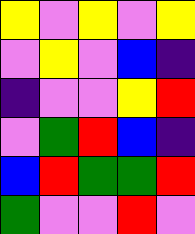[["yellow", "violet", "yellow", "violet", "yellow"], ["violet", "yellow", "violet", "blue", "indigo"], ["indigo", "violet", "violet", "yellow", "red"], ["violet", "green", "red", "blue", "indigo"], ["blue", "red", "green", "green", "red"], ["green", "violet", "violet", "red", "violet"]]